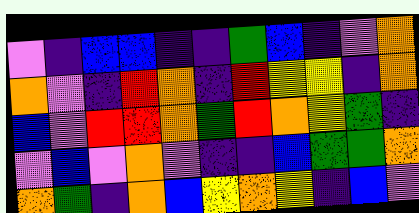[["violet", "indigo", "blue", "blue", "indigo", "indigo", "green", "blue", "indigo", "violet", "orange"], ["orange", "violet", "indigo", "red", "orange", "indigo", "red", "yellow", "yellow", "indigo", "orange"], ["blue", "violet", "red", "red", "orange", "green", "red", "orange", "yellow", "green", "indigo"], ["violet", "blue", "violet", "orange", "violet", "indigo", "indigo", "blue", "green", "green", "orange"], ["orange", "green", "indigo", "orange", "blue", "yellow", "orange", "yellow", "indigo", "blue", "violet"]]